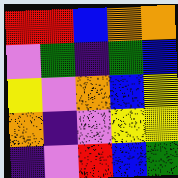[["red", "red", "blue", "orange", "orange"], ["violet", "green", "indigo", "green", "blue"], ["yellow", "violet", "orange", "blue", "yellow"], ["orange", "indigo", "violet", "yellow", "yellow"], ["indigo", "violet", "red", "blue", "green"]]